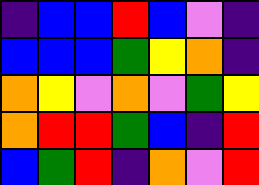[["indigo", "blue", "blue", "red", "blue", "violet", "indigo"], ["blue", "blue", "blue", "green", "yellow", "orange", "indigo"], ["orange", "yellow", "violet", "orange", "violet", "green", "yellow"], ["orange", "red", "red", "green", "blue", "indigo", "red"], ["blue", "green", "red", "indigo", "orange", "violet", "red"]]